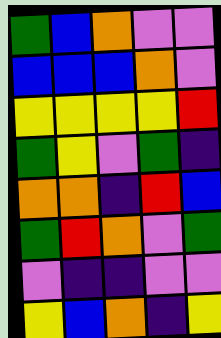[["green", "blue", "orange", "violet", "violet"], ["blue", "blue", "blue", "orange", "violet"], ["yellow", "yellow", "yellow", "yellow", "red"], ["green", "yellow", "violet", "green", "indigo"], ["orange", "orange", "indigo", "red", "blue"], ["green", "red", "orange", "violet", "green"], ["violet", "indigo", "indigo", "violet", "violet"], ["yellow", "blue", "orange", "indigo", "yellow"]]